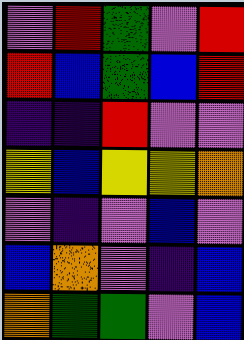[["violet", "red", "green", "violet", "red"], ["red", "blue", "green", "blue", "red"], ["indigo", "indigo", "red", "violet", "violet"], ["yellow", "blue", "yellow", "yellow", "orange"], ["violet", "indigo", "violet", "blue", "violet"], ["blue", "orange", "violet", "indigo", "blue"], ["orange", "green", "green", "violet", "blue"]]